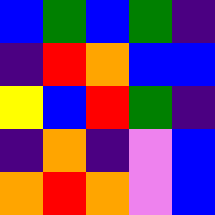[["blue", "green", "blue", "green", "indigo"], ["indigo", "red", "orange", "blue", "blue"], ["yellow", "blue", "red", "green", "indigo"], ["indigo", "orange", "indigo", "violet", "blue"], ["orange", "red", "orange", "violet", "blue"]]